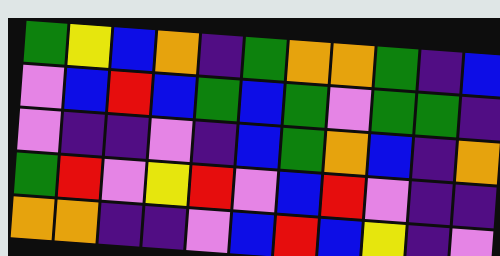[["green", "yellow", "blue", "orange", "indigo", "green", "orange", "orange", "green", "indigo", "blue"], ["violet", "blue", "red", "blue", "green", "blue", "green", "violet", "green", "green", "indigo"], ["violet", "indigo", "indigo", "violet", "indigo", "blue", "green", "orange", "blue", "indigo", "orange"], ["green", "red", "violet", "yellow", "red", "violet", "blue", "red", "violet", "indigo", "indigo"], ["orange", "orange", "indigo", "indigo", "violet", "blue", "red", "blue", "yellow", "indigo", "violet"]]